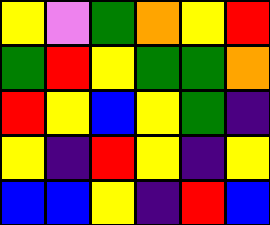[["yellow", "violet", "green", "orange", "yellow", "red"], ["green", "red", "yellow", "green", "green", "orange"], ["red", "yellow", "blue", "yellow", "green", "indigo"], ["yellow", "indigo", "red", "yellow", "indigo", "yellow"], ["blue", "blue", "yellow", "indigo", "red", "blue"]]